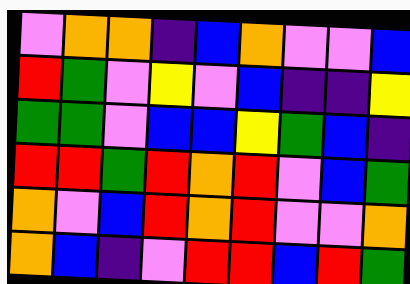[["violet", "orange", "orange", "indigo", "blue", "orange", "violet", "violet", "blue"], ["red", "green", "violet", "yellow", "violet", "blue", "indigo", "indigo", "yellow"], ["green", "green", "violet", "blue", "blue", "yellow", "green", "blue", "indigo"], ["red", "red", "green", "red", "orange", "red", "violet", "blue", "green"], ["orange", "violet", "blue", "red", "orange", "red", "violet", "violet", "orange"], ["orange", "blue", "indigo", "violet", "red", "red", "blue", "red", "green"]]